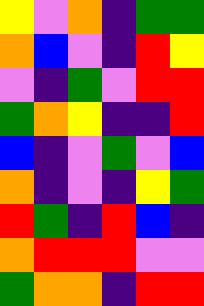[["yellow", "violet", "orange", "indigo", "green", "green"], ["orange", "blue", "violet", "indigo", "red", "yellow"], ["violet", "indigo", "green", "violet", "red", "red"], ["green", "orange", "yellow", "indigo", "indigo", "red"], ["blue", "indigo", "violet", "green", "violet", "blue"], ["orange", "indigo", "violet", "indigo", "yellow", "green"], ["red", "green", "indigo", "red", "blue", "indigo"], ["orange", "red", "red", "red", "violet", "violet"], ["green", "orange", "orange", "indigo", "red", "red"]]